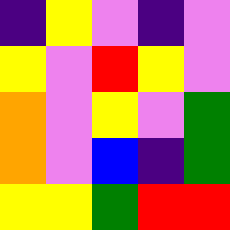[["indigo", "yellow", "violet", "indigo", "violet"], ["yellow", "violet", "red", "yellow", "violet"], ["orange", "violet", "yellow", "violet", "green"], ["orange", "violet", "blue", "indigo", "green"], ["yellow", "yellow", "green", "red", "red"]]